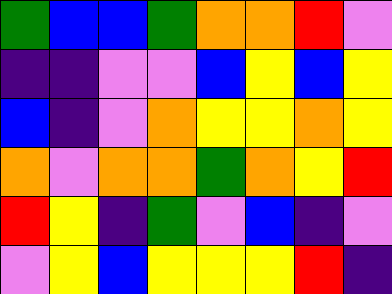[["green", "blue", "blue", "green", "orange", "orange", "red", "violet"], ["indigo", "indigo", "violet", "violet", "blue", "yellow", "blue", "yellow"], ["blue", "indigo", "violet", "orange", "yellow", "yellow", "orange", "yellow"], ["orange", "violet", "orange", "orange", "green", "orange", "yellow", "red"], ["red", "yellow", "indigo", "green", "violet", "blue", "indigo", "violet"], ["violet", "yellow", "blue", "yellow", "yellow", "yellow", "red", "indigo"]]